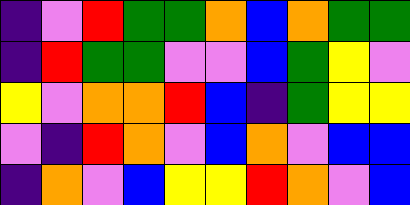[["indigo", "violet", "red", "green", "green", "orange", "blue", "orange", "green", "green"], ["indigo", "red", "green", "green", "violet", "violet", "blue", "green", "yellow", "violet"], ["yellow", "violet", "orange", "orange", "red", "blue", "indigo", "green", "yellow", "yellow"], ["violet", "indigo", "red", "orange", "violet", "blue", "orange", "violet", "blue", "blue"], ["indigo", "orange", "violet", "blue", "yellow", "yellow", "red", "orange", "violet", "blue"]]